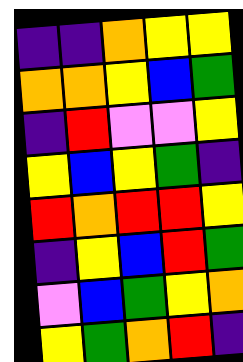[["indigo", "indigo", "orange", "yellow", "yellow"], ["orange", "orange", "yellow", "blue", "green"], ["indigo", "red", "violet", "violet", "yellow"], ["yellow", "blue", "yellow", "green", "indigo"], ["red", "orange", "red", "red", "yellow"], ["indigo", "yellow", "blue", "red", "green"], ["violet", "blue", "green", "yellow", "orange"], ["yellow", "green", "orange", "red", "indigo"]]